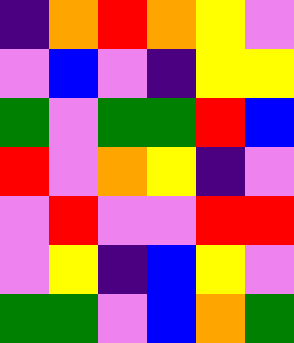[["indigo", "orange", "red", "orange", "yellow", "violet"], ["violet", "blue", "violet", "indigo", "yellow", "yellow"], ["green", "violet", "green", "green", "red", "blue"], ["red", "violet", "orange", "yellow", "indigo", "violet"], ["violet", "red", "violet", "violet", "red", "red"], ["violet", "yellow", "indigo", "blue", "yellow", "violet"], ["green", "green", "violet", "blue", "orange", "green"]]